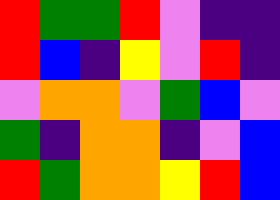[["red", "green", "green", "red", "violet", "indigo", "indigo"], ["red", "blue", "indigo", "yellow", "violet", "red", "indigo"], ["violet", "orange", "orange", "violet", "green", "blue", "violet"], ["green", "indigo", "orange", "orange", "indigo", "violet", "blue"], ["red", "green", "orange", "orange", "yellow", "red", "blue"]]